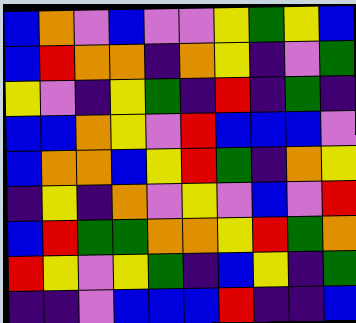[["blue", "orange", "violet", "blue", "violet", "violet", "yellow", "green", "yellow", "blue"], ["blue", "red", "orange", "orange", "indigo", "orange", "yellow", "indigo", "violet", "green"], ["yellow", "violet", "indigo", "yellow", "green", "indigo", "red", "indigo", "green", "indigo"], ["blue", "blue", "orange", "yellow", "violet", "red", "blue", "blue", "blue", "violet"], ["blue", "orange", "orange", "blue", "yellow", "red", "green", "indigo", "orange", "yellow"], ["indigo", "yellow", "indigo", "orange", "violet", "yellow", "violet", "blue", "violet", "red"], ["blue", "red", "green", "green", "orange", "orange", "yellow", "red", "green", "orange"], ["red", "yellow", "violet", "yellow", "green", "indigo", "blue", "yellow", "indigo", "green"], ["indigo", "indigo", "violet", "blue", "blue", "blue", "red", "indigo", "indigo", "blue"]]